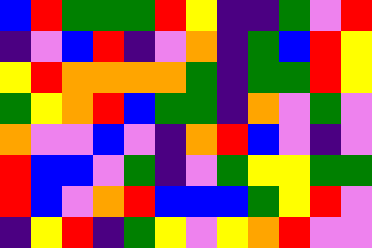[["blue", "red", "green", "green", "green", "red", "yellow", "indigo", "indigo", "green", "violet", "red"], ["indigo", "violet", "blue", "red", "indigo", "violet", "orange", "indigo", "green", "blue", "red", "yellow"], ["yellow", "red", "orange", "orange", "orange", "orange", "green", "indigo", "green", "green", "red", "yellow"], ["green", "yellow", "orange", "red", "blue", "green", "green", "indigo", "orange", "violet", "green", "violet"], ["orange", "violet", "violet", "blue", "violet", "indigo", "orange", "red", "blue", "violet", "indigo", "violet"], ["red", "blue", "blue", "violet", "green", "indigo", "violet", "green", "yellow", "yellow", "green", "green"], ["red", "blue", "violet", "orange", "red", "blue", "blue", "blue", "green", "yellow", "red", "violet"], ["indigo", "yellow", "red", "indigo", "green", "yellow", "violet", "yellow", "orange", "red", "violet", "violet"]]